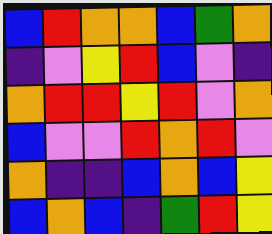[["blue", "red", "orange", "orange", "blue", "green", "orange"], ["indigo", "violet", "yellow", "red", "blue", "violet", "indigo"], ["orange", "red", "red", "yellow", "red", "violet", "orange"], ["blue", "violet", "violet", "red", "orange", "red", "violet"], ["orange", "indigo", "indigo", "blue", "orange", "blue", "yellow"], ["blue", "orange", "blue", "indigo", "green", "red", "yellow"]]